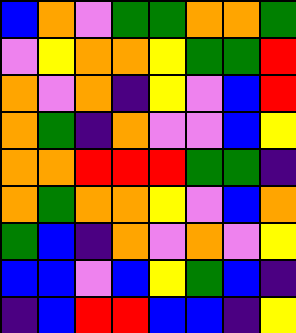[["blue", "orange", "violet", "green", "green", "orange", "orange", "green"], ["violet", "yellow", "orange", "orange", "yellow", "green", "green", "red"], ["orange", "violet", "orange", "indigo", "yellow", "violet", "blue", "red"], ["orange", "green", "indigo", "orange", "violet", "violet", "blue", "yellow"], ["orange", "orange", "red", "red", "red", "green", "green", "indigo"], ["orange", "green", "orange", "orange", "yellow", "violet", "blue", "orange"], ["green", "blue", "indigo", "orange", "violet", "orange", "violet", "yellow"], ["blue", "blue", "violet", "blue", "yellow", "green", "blue", "indigo"], ["indigo", "blue", "red", "red", "blue", "blue", "indigo", "yellow"]]